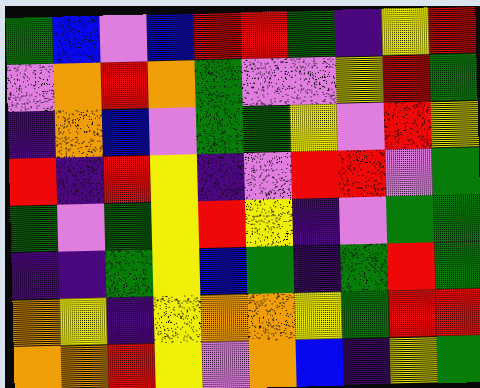[["green", "blue", "violet", "blue", "red", "red", "green", "indigo", "yellow", "red"], ["violet", "orange", "red", "orange", "green", "violet", "violet", "yellow", "red", "green"], ["indigo", "orange", "blue", "violet", "green", "green", "yellow", "violet", "red", "yellow"], ["red", "indigo", "red", "yellow", "indigo", "violet", "red", "red", "violet", "green"], ["green", "violet", "green", "yellow", "red", "yellow", "indigo", "violet", "green", "green"], ["indigo", "indigo", "green", "yellow", "blue", "green", "indigo", "green", "red", "green"], ["orange", "yellow", "indigo", "yellow", "orange", "orange", "yellow", "green", "red", "red"], ["orange", "orange", "red", "yellow", "violet", "orange", "blue", "indigo", "yellow", "green"]]